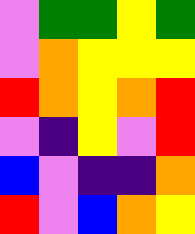[["violet", "green", "green", "yellow", "green"], ["violet", "orange", "yellow", "yellow", "yellow"], ["red", "orange", "yellow", "orange", "red"], ["violet", "indigo", "yellow", "violet", "red"], ["blue", "violet", "indigo", "indigo", "orange"], ["red", "violet", "blue", "orange", "yellow"]]